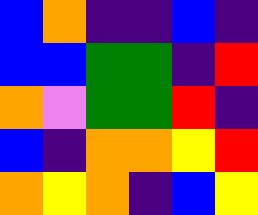[["blue", "orange", "indigo", "indigo", "blue", "indigo"], ["blue", "blue", "green", "green", "indigo", "red"], ["orange", "violet", "green", "green", "red", "indigo"], ["blue", "indigo", "orange", "orange", "yellow", "red"], ["orange", "yellow", "orange", "indigo", "blue", "yellow"]]